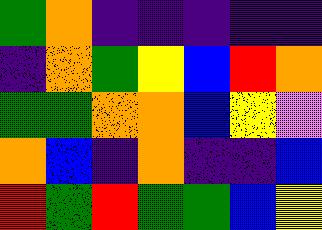[["green", "orange", "indigo", "indigo", "indigo", "indigo", "indigo"], ["indigo", "orange", "green", "yellow", "blue", "red", "orange"], ["green", "green", "orange", "orange", "blue", "yellow", "violet"], ["orange", "blue", "indigo", "orange", "indigo", "indigo", "blue"], ["red", "green", "red", "green", "green", "blue", "yellow"]]